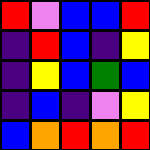[["red", "violet", "blue", "blue", "red"], ["indigo", "red", "blue", "indigo", "yellow"], ["indigo", "yellow", "blue", "green", "blue"], ["indigo", "blue", "indigo", "violet", "yellow"], ["blue", "orange", "red", "orange", "red"]]